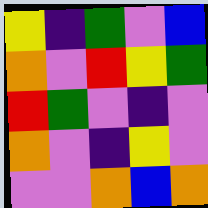[["yellow", "indigo", "green", "violet", "blue"], ["orange", "violet", "red", "yellow", "green"], ["red", "green", "violet", "indigo", "violet"], ["orange", "violet", "indigo", "yellow", "violet"], ["violet", "violet", "orange", "blue", "orange"]]